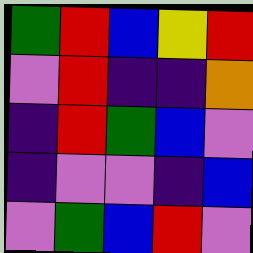[["green", "red", "blue", "yellow", "red"], ["violet", "red", "indigo", "indigo", "orange"], ["indigo", "red", "green", "blue", "violet"], ["indigo", "violet", "violet", "indigo", "blue"], ["violet", "green", "blue", "red", "violet"]]